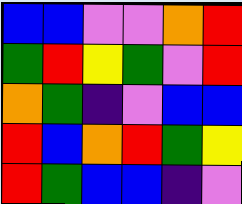[["blue", "blue", "violet", "violet", "orange", "red"], ["green", "red", "yellow", "green", "violet", "red"], ["orange", "green", "indigo", "violet", "blue", "blue"], ["red", "blue", "orange", "red", "green", "yellow"], ["red", "green", "blue", "blue", "indigo", "violet"]]